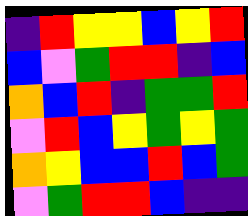[["indigo", "red", "yellow", "yellow", "blue", "yellow", "red"], ["blue", "violet", "green", "red", "red", "indigo", "blue"], ["orange", "blue", "red", "indigo", "green", "green", "red"], ["violet", "red", "blue", "yellow", "green", "yellow", "green"], ["orange", "yellow", "blue", "blue", "red", "blue", "green"], ["violet", "green", "red", "red", "blue", "indigo", "indigo"]]